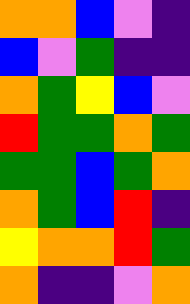[["orange", "orange", "blue", "violet", "indigo"], ["blue", "violet", "green", "indigo", "indigo"], ["orange", "green", "yellow", "blue", "violet"], ["red", "green", "green", "orange", "green"], ["green", "green", "blue", "green", "orange"], ["orange", "green", "blue", "red", "indigo"], ["yellow", "orange", "orange", "red", "green"], ["orange", "indigo", "indigo", "violet", "orange"]]